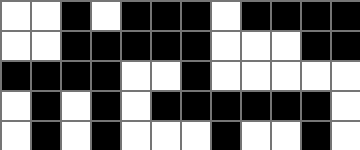[["white", "white", "black", "white", "black", "black", "black", "white", "black", "black", "black", "black"], ["white", "white", "black", "black", "black", "black", "black", "white", "white", "white", "black", "black"], ["black", "black", "black", "black", "white", "white", "black", "white", "white", "white", "white", "white"], ["white", "black", "white", "black", "white", "black", "black", "black", "black", "black", "black", "white"], ["white", "black", "white", "black", "white", "white", "white", "black", "white", "white", "black", "white"]]